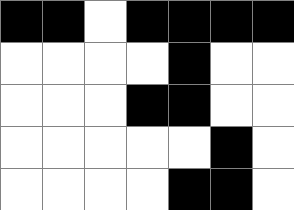[["black", "black", "white", "black", "black", "black", "black"], ["white", "white", "white", "white", "black", "white", "white"], ["white", "white", "white", "black", "black", "white", "white"], ["white", "white", "white", "white", "white", "black", "white"], ["white", "white", "white", "white", "black", "black", "white"]]